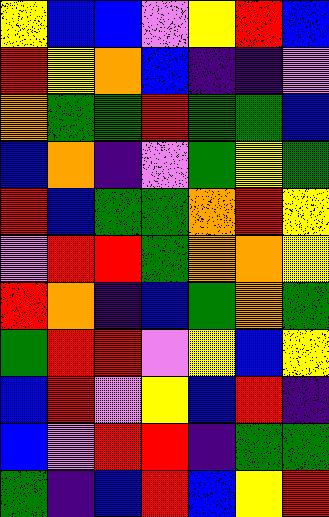[["yellow", "blue", "blue", "violet", "yellow", "red", "blue"], ["red", "yellow", "orange", "blue", "indigo", "indigo", "violet"], ["orange", "green", "green", "red", "green", "green", "blue"], ["blue", "orange", "indigo", "violet", "green", "yellow", "green"], ["red", "blue", "green", "green", "orange", "red", "yellow"], ["violet", "red", "red", "green", "orange", "orange", "yellow"], ["red", "orange", "indigo", "blue", "green", "orange", "green"], ["green", "red", "red", "violet", "yellow", "blue", "yellow"], ["blue", "red", "violet", "yellow", "blue", "red", "indigo"], ["blue", "violet", "red", "red", "indigo", "green", "green"], ["green", "indigo", "blue", "red", "blue", "yellow", "red"]]